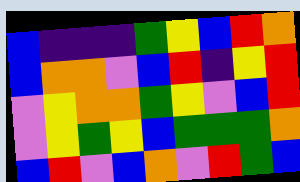[["blue", "indigo", "indigo", "indigo", "green", "yellow", "blue", "red", "orange"], ["blue", "orange", "orange", "violet", "blue", "red", "indigo", "yellow", "red"], ["violet", "yellow", "orange", "orange", "green", "yellow", "violet", "blue", "red"], ["violet", "yellow", "green", "yellow", "blue", "green", "green", "green", "orange"], ["blue", "red", "violet", "blue", "orange", "violet", "red", "green", "blue"]]